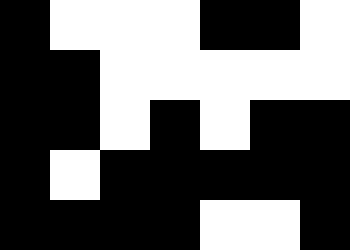[["black", "white", "white", "white", "black", "black", "white"], ["black", "black", "white", "white", "white", "white", "white"], ["black", "black", "white", "black", "white", "black", "black"], ["black", "white", "black", "black", "black", "black", "black"], ["black", "black", "black", "black", "white", "white", "black"]]